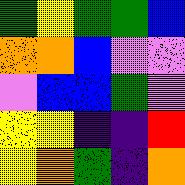[["green", "yellow", "green", "green", "blue"], ["orange", "orange", "blue", "violet", "violet"], ["violet", "blue", "blue", "green", "violet"], ["yellow", "yellow", "indigo", "indigo", "red"], ["yellow", "orange", "green", "indigo", "orange"]]